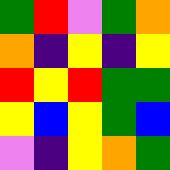[["green", "red", "violet", "green", "orange"], ["orange", "indigo", "yellow", "indigo", "yellow"], ["red", "yellow", "red", "green", "green"], ["yellow", "blue", "yellow", "green", "blue"], ["violet", "indigo", "yellow", "orange", "green"]]